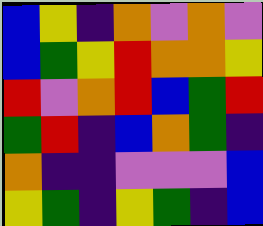[["blue", "yellow", "indigo", "orange", "violet", "orange", "violet"], ["blue", "green", "yellow", "red", "orange", "orange", "yellow"], ["red", "violet", "orange", "red", "blue", "green", "red"], ["green", "red", "indigo", "blue", "orange", "green", "indigo"], ["orange", "indigo", "indigo", "violet", "violet", "violet", "blue"], ["yellow", "green", "indigo", "yellow", "green", "indigo", "blue"]]